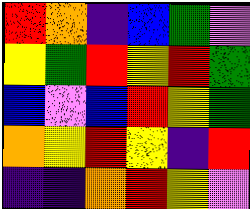[["red", "orange", "indigo", "blue", "green", "violet"], ["yellow", "green", "red", "yellow", "red", "green"], ["blue", "violet", "blue", "red", "yellow", "green"], ["orange", "yellow", "red", "yellow", "indigo", "red"], ["indigo", "indigo", "orange", "red", "yellow", "violet"]]